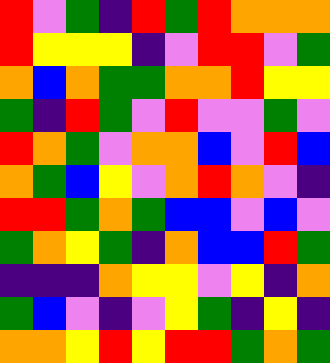[["red", "violet", "green", "indigo", "red", "green", "red", "orange", "orange", "orange"], ["red", "yellow", "yellow", "yellow", "indigo", "violet", "red", "red", "violet", "green"], ["orange", "blue", "orange", "green", "green", "orange", "orange", "red", "yellow", "yellow"], ["green", "indigo", "red", "green", "violet", "red", "violet", "violet", "green", "violet"], ["red", "orange", "green", "violet", "orange", "orange", "blue", "violet", "red", "blue"], ["orange", "green", "blue", "yellow", "violet", "orange", "red", "orange", "violet", "indigo"], ["red", "red", "green", "orange", "green", "blue", "blue", "violet", "blue", "violet"], ["green", "orange", "yellow", "green", "indigo", "orange", "blue", "blue", "red", "green"], ["indigo", "indigo", "indigo", "orange", "yellow", "yellow", "violet", "yellow", "indigo", "orange"], ["green", "blue", "violet", "indigo", "violet", "yellow", "green", "indigo", "yellow", "indigo"], ["orange", "orange", "yellow", "red", "yellow", "red", "red", "green", "orange", "green"]]